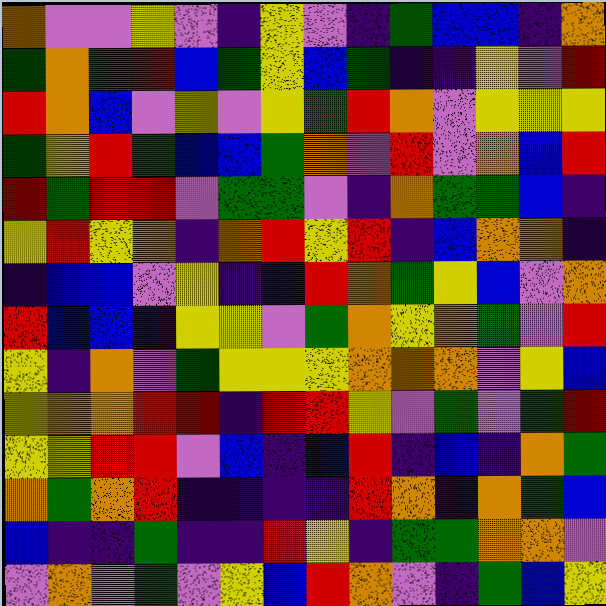[["orange", "violet", "violet", "yellow", "violet", "indigo", "yellow", "violet", "indigo", "green", "blue", "blue", "indigo", "orange"], ["green", "orange", "green", "red", "blue", "green", "yellow", "blue", "green", "indigo", "indigo", "yellow", "violet", "red"], ["red", "orange", "blue", "violet", "yellow", "violet", "yellow", "green", "red", "orange", "violet", "yellow", "yellow", "yellow"], ["green", "yellow", "red", "green", "blue", "blue", "green", "orange", "violet", "red", "violet", "orange", "blue", "red"], ["red", "green", "red", "red", "violet", "green", "green", "violet", "indigo", "orange", "green", "green", "blue", "indigo"], ["yellow", "red", "yellow", "orange", "indigo", "orange", "red", "yellow", "red", "indigo", "blue", "orange", "orange", "indigo"], ["indigo", "blue", "blue", "violet", "yellow", "indigo", "indigo", "red", "orange", "green", "yellow", "blue", "violet", "orange"], ["red", "blue", "blue", "indigo", "yellow", "yellow", "violet", "green", "orange", "yellow", "orange", "green", "violet", "red"], ["yellow", "indigo", "orange", "violet", "green", "yellow", "yellow", "yellow", "orange", "orange", "orange", "violet", "yellow", "blue"], ["yellow", "orange", "orange", "red", "red", "indigo", "red", "red", "yellow", "violet", "green", "violet", "green", "red"], ["yellow", "yellow", "red", "red", "violet", "blue", "indigo", "blue", "red", "indigo", "blue", "indigo", "orange", "green"], ["orange", "green", "orange", "red", "indigo", "indigo", "indigo", "indigo", "red", "orange", "indigo", "orange", "green", "blue"], ["blue", "indigo", "indigo", "green", "indigo", "indigo", "red", "yellow", "indigo", "green", "green", "orange", "orange", "violet"], ["violet", "orange", "violet", "green", "violet", "yellow", "blue", "red", "orange", "violet", "indigo", "green", "blue", "yellow"]]